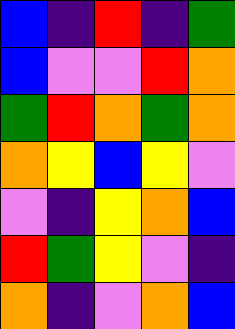[["blue", "indigo", "red", "indigo", "green"], ["blue", "violet", "violet", "red", "orange"], ["green", "red", "orange", "green", "orange"], ["orange", "yellow", "blue", "yellow", "violet"], ["violet", "indigo", "yellow", "orange", "blue"], ["red", "green", "yellow", "violet", "indigo"], ["orange", "indigo", "violet", "orange", "blue"]]